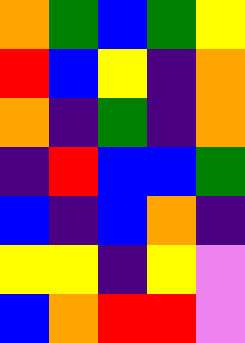[["orange", "green", "blue", "green", "yellow"], ["red", "blue", "yellow", "indigo", "orange"], ["orange", "indigo", "green", "indigo", "orange"], ["indigo", "red", "blue", "blue", "green"], ["blue", "indigo", "blue", "orange", "indigo"], ["yellow", "yellow", "indigo", "yellow", "violet"], ["blue", "orange", "red", "red", "violet"]]